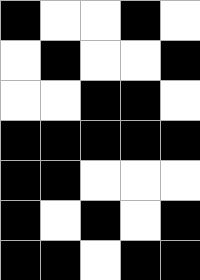[["black", "white", "white", "black", "white"], ["white", "black", "white", "white", "black"], ["white", "white", "black", "black", "white"], ["black", "black", "black", "black", "black"], ["black", "black", "white", "white", "white"], ["black", "white", "black", "white", "black"], ["black", "black", "white", "black", "black"]]